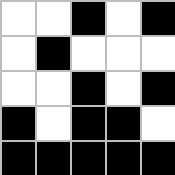[["white", "white", "black", "white", "black"], ["white", "black", "white", "white", "white"], ["white", "white", "black", "white", "black"], ["black", "white", "black", "black", "white"], ["black", "black", "black", "black", "black"]]